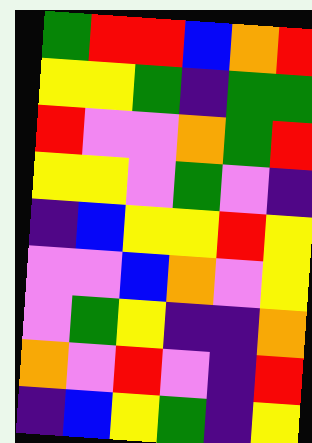[["green", "red", "red", "blue", "orange", "red"], ["yellow", "yellow", "green", "indigo", "green", "green"], ["red", "violet", "violet", "orange", "green", "red"], ["yellow", "yellow", "violet", "green", "violet", "indigo"], ["indigo", "blue", "yellow", "yellow", "red", "yellow"], ["violet", "violet", "blue", "orange", "violet", "yellow"], ["violet", "green", "yellow", "indigo", "indigo", "orange"], ["orange", "violet", "red", "violet", "indigo", "red"], ["indigo", "blue", "yellow", "green", "indigo", "yellow"]]